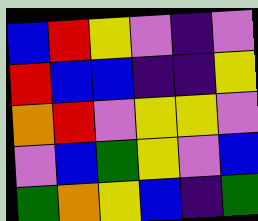[["blue", "red", "yellow", "violet", "indigo", "violet"], ["red", "blue", "blue", "indigo", "indigo", "yellow"], ["orange", "red", "violet", "yellow", "yellow", "violet"], ["violet", "blue", "green", "yellow", "violet", "blue"], ["green", "orange", "yellow", "blue", "indigo", "green"]]